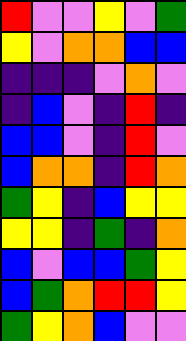[["red", "violet", "violet", "yellow", "violet", "green"], ["yellow", "violet", "orange", "orange", "blue", "blue"], ["indigo", "indigo", "indigo", "violet", "orange", "violet"], ["indigo", "blue", "violet", "indigo", "red", "indigo"], ["blue", "blue", "violet", "indigo", "red", "violet"], ["blue", "orange", "orange", "indigo", "red", "orange"], ["green", "yellow", "indigo", "blue", "yellow", "yellow"], ["yellow", "yellow", "indigo", "green", "indigo", "orange"], ["blue", "violet", "blue", "blue", "green", "yellow"], ["blue", "green", "orange", "red", "red", "yellow"], ["green", "yellow", "orange", "blue", "violet", "violet"]]